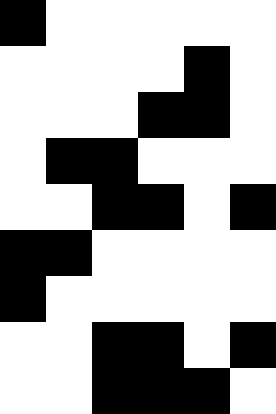[["black", "white", "white", "white", "white", "white"], ["white", "white", "white", "white", "black", "white"], ["white", "white", "white", "black", "black", "white"], ["white", "black", "black", "white", "white", "white"], ["white", "white", "black", "black", "white", "black"], ["black", "black", "white", "white", "white", "white"], ["black", "white", "white", "white", "white", "white"], ["white", "white", "black", "black", "white", "black"], ["white", "white", "black", "black", "black", "white"]]